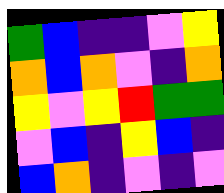[["green", "blue", "indigo", "indigo", "violet", "yellow"], ["orange", "blue", "orange", "violet", "indigo", "orange"], ["yellow", "violet", "yellow", "red", "green", "green"], ["violet", "blue", "indigo", "yellow", "blue", "indigo"], ["blue", "orange", "indigo", "violet", "indigo", "violet"]]